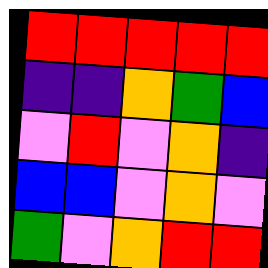[["red", "red", "red", "red", "red"], ["indigo", "indigo", "orange", "green", "blue"], ["violet", "red", "violet", "orange", "indigo"], ["blue", "blue", "violet", "orange", "violet"], ["green", "violet", "orange", "red", "red"]]